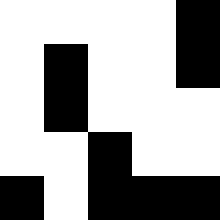[["white", "white", "white", "white", "black"], ["white", "black", "white", "white", "black"], ["white", "black", "white", "white", "white"], ["white", "white", "black", "white", "white"], ["black", "white", "black", "black", "black"]]